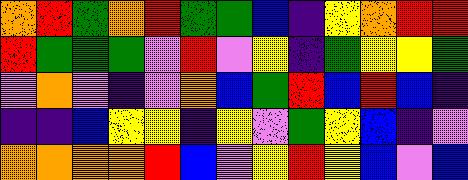[["orange", "red", "green", "orange", "red", "green", "green", "blue", "indigo", "yellow", "orange", "red", "red"], ["red", "green", "green", "green", "violet", "red", "violet", "yellow", "indigo", "green", "yellow", "yellow", "green"], ["violet", "orange", "violet", "indigo", "violet", "orange", "blue", "green", "red", "blue", "red", "blue", "indigo"], ["indigo", "indigo", "blue", "yellow", "yellow", "indigo", "yellow", "violet", "green", "yellow", "blue", "indigo", "violet"], ["orange", "orange", "orange", "orange", "red", "blue", "violet", "yellow", "red", "yellow", "blue", "violet", "blue"]]